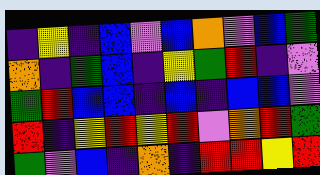[["indigo", "yellow", "indigo", "blue", "violet", "blue", "orange", "violet", "blue", "green"], ["orange", "indigo", "green", "blue", "indigo", "yellow", "green", "red", "indigo", "violet"], ["green", "red", "blue", "blue", "indigo", "blue", "indigo", "blue", "blue", "violet"], ["red", "indigo", "yellow", "red", "yellow", "red", "violet", "orange", "red", "green"], ["green", "violet", "blue", "indigo", "orange", "indigo", "red", "red", "yellow", "red"]]